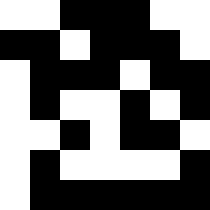[["white", "white", "black", "black", "black", "white", "white"], ["black", "black", "white", "black", "black", "black", "white"], ["white", "black", "black", "black", "white", "black", "black"], ["white", "black", "white", "white", "black", "white", "black"], ["white", "white", "black", "white", "black", "black", "white"], ["white", "black", "white", "white", "white", "white", "black"], ["white", "black", "black", "black", "black", "black", "black"]]